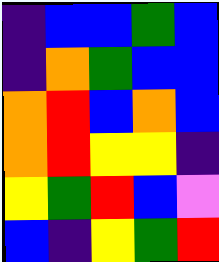[["indigo", "blue", "blue", "green", "blue"], ["indigo", "orange", "green", "blue", "blue"], ["orange", "red", "blue", "orange", "blue"], ["orange", "red", "yellow", "yellow", "indigo"], ["yellow", "green", "red", "blue", "violet"], ["blue", "indigo", "yellow", "green", "red"]]